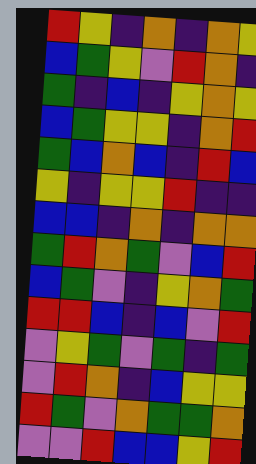[["red", "yellow", "indigo", "orange", "indigo", "orange", "yellow"], ["blue", "green", "yellow", "violet", "red", "orange", "indigo"], ["green", "indigo", "blue", "indigo", "yellow", "orange", "yellow"], ["blue", "green", "yellow", "yellow", "indigo", "orange", "red"], ["green", "blue", "orange", "blue", "indigo", "red", "blue"], ["yellow", "indigo", "yellow", "yellow", "red", "indigo", "indigo"], ["blue", "blue", "indigo", "orange", "indigo", "orange", "orange"], ["green", "red", "orange", "green", "violet", "blue", "red"], ["blue", "green", "violet", "indigo", "yellow", "orange", "green"], ["red", "red", "blue", "indigo", "blue", "violet", "red"], ["violet", "yellow", "green", "violet", "green", "indigo", "green"], ["violet", "red", "orange", "indigo", "blue", "yellow", "yellow"], ["red", "green", "violet", "orange", "green", "green", "orange"], ["violet", "violet", "red", "blue", "blue", "yellow", "red"]]